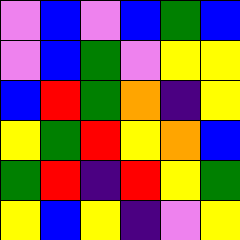[["violet", "blue", "violet", "blue", "green", "blue"], ["violet", "blue", "green", "violet", "yellow", "yellow"], ["blue", "red", "green", "orange", "indigo", "yellow"], ["yellow", "green", "red", "yellow", "orange", "blue"], ["green", "red", "indigo", "red", "yellow", "green"], ["yellow", "blue", "yellow", "indigo", "violet", "yellow"]]